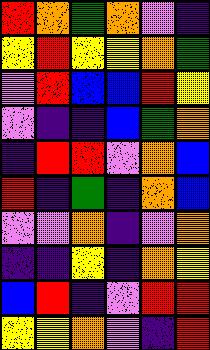[["red", "orange", "green", "orange", "violet", "indigo"], ["yellow", "red", "yellow", "yellow", "orange", "green"], ["violet", "red", "blue", "blue", "red", "yellow"], ["violet", "indigo", "indigo", "blue", "green", "orange"], ["indigo", "red", "red", "violet", "orange", "blue"], ["red", "indigo", "green", "indigo", "orange", "blue"], ["violet", "violet", "orange", "indigo", "violet", "orange"], ["indigo", "indigo", "yellow", "indigo", "orange", "yellow"], ["blue", "red", "indigo", "violet", "red", "red"], ["yellow", "yellow", "orange", "violet", "indigo", "red"]]